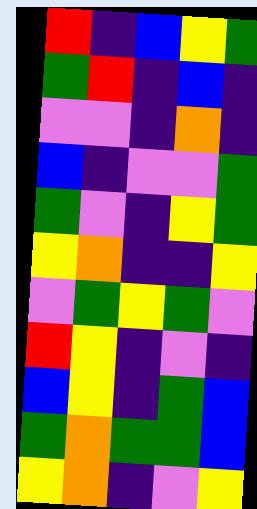[["red", "indigo", "blue", "yellow", "green"], ["green", "red", "indigo", "blue", "indigo"], ["violet", "violet", "indigo", "orange", "indigo"], ["blue", "indigo", "violet", "violet", "green"], ["green", "violet", "indigo", "yellow", "green"], ["yellow", "orange", "indigo", "indigo", "yellow"], ["violet", "green", "yellow", "green", "violet"], ["red", "yellow", "indigo", "violet", "indigo"], ["blue", "yellow", "indigo", "green", "blue"], ["green", "orange", "green", "green", "blue"], ["yellow", "orange", "indigo", "violet", "yellow"]]